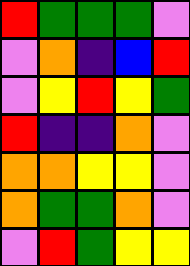[["red", "green", "green", "green", "violet"], ["violet", "orange", "indigo", "blue", "red"], ["violet", "yellow", "red", "yellow", "green"], ["red", "indigo", "indigo", "orange", "violet"], ["orange", "orange", "yellow", "yellow", "violet"], ["orange", "green", "green", "orange", "violet"], ["violet", "red", "green", "yellow", "yellow"]]